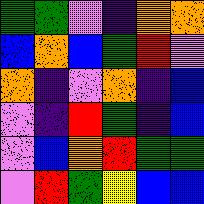[["green", "green", "violet", "indigo", "orange", "orange"], ["blue", "orange", "blue", "green", "red", "violet"], ["orange", "indigo", "violet", "orange", "indigo", "blue"], ["violet", "indigo", "red", "green", "indigo", "blue"], ["violet", "blue", "orange", "red", "green", "green"], ["violet", "red", "green", "yellow", "blue", "blue"]]